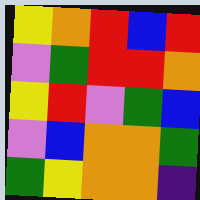[["yellow", "orange", "red", "blue", "red"], ["violet", "green", "red", "red", "orange"], ["yellow", "red", "violet", "green", "blue"], ["violet", "blue", "orange", "orange", "green"], ["green", "yellow", "orange", "orange", "indigo"]]